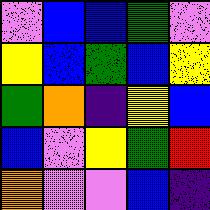[["violet", "blue", "blue", "green", "violet"], ["yellow", "blue", "green", "blue", "yellow"], ["green", "orange", "indigo", "yellow", "blue"], ["blue", "violet", "yellow", "green", "red"], ["orange", "violet", "violet", "blue", "indigo"]]